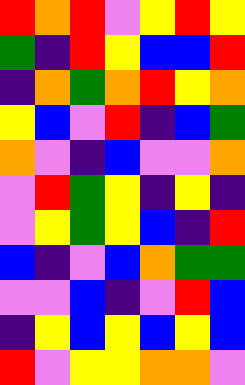[["red", "orange", "red", "violet", "yellow", "red", "yellow"], ["green", "indigo", "red", "yellow", "blue", "blue", "red"], ["indigo", "orange", "green", "orange", "red", "yellow", "orange"], ["yellow", "blue", "violet", "red", "indigo", "blue", "green"], ["orange", "violet", "indigo", "blue", "violet", "violet", "orange"], ["violet", "red", "green", "yellow", "indigo", "yellow", "indigo"], ["violet", "yellow", "green", "yellow", "blue", "indigo", "red"], ["blue", "indigo", "violet", "blue", "orange", "green", "green"], ["violet", "violet", "blue", "indigo", "violet", "red", "blue"], ["indigo", "yellow", "blue", "yellow", "blue", "yellow", "blue"], ["red", "violet", "yellow", "yellow", "orange", "orange", "violet"]]